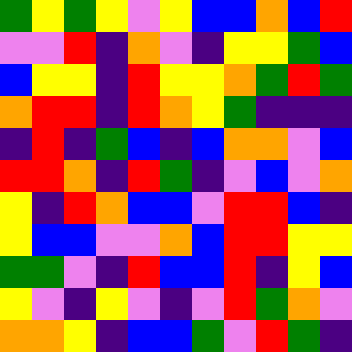[["green", "yellow", "green", "yellow", "violet", "yellow", "blue", "blue", "orange", "blue", "red"], ["violet", "violet", "red", "indigo", "orange", "violet", "indigo", "yellow", "yellow", "green", "blue"], ["blue", "yellow", "yellow", "indigo", "red", "yellow", "yellow", "orange", "green", "red", "green"], ["orange", "red", "red", "indigo", "red", "orange", "yellow", "green", "indigo", "indigo", "indigo"], ["indigo", "red", "indigo", "green", "blue", "indigo", "blue", "orange", "orange", "violet", "blue"], ["red", "red", "orange", "indigo", "red", "green", "indigo", "violet", "blue", "violet", "orange"], ["yellow", "indigo", "red", "orange", "blue", "blue", "violet", "red", "red", "blue", "indigo"], ["yellow", "blue", "blue", "violet", "violet", "orange", "blue", "red", "red", "yellow", "yellow"], ["green", "green", "violet", "indigo", "red", "blue", "blue", "red", "indigo", "yellow", "blue"], ["yellow", "violet", "indigo", "yellow", "violet", "indigo", "violet", "red", "green", "orange", "violet"], ["orange", "orange", "yellow", "indigo", "blue", "blue", "green", "violet", "red", "green", "indigo"]]